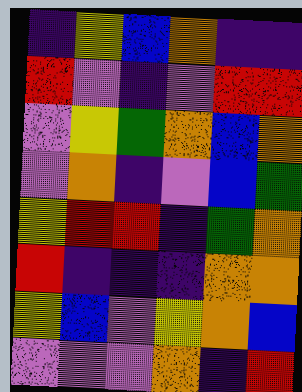[["indigo", "yellow", "blue", "orange", "indigo", "indigo"], ["red", "violet", "indigo", "violet", "red", "red"], ["violet", "yellow", "green", "orange", "blue", "orange"], ["violet", "orange", "indigo", "violet", "blue", "green"], ["yellow", "red", "red", "indigo", "green", "orange"], ["red", "indigo", "indigo", "indigo", "orange", "orange"], ["yellow", "blue", "violet", "yellow", "orange", "blue"], ["violet", "violet", "violet", "orange", "indigo", "red"]]